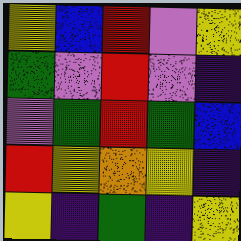[["yellow", "blue", "red", "violet", "yellow"], ["green", "violet", "red", "violet", "indigo"], ["violet", "green", "red", "green", "blue"], ["red", "yellow", "orange", "yellow", "indigo"], ["yellow", "indigo", "green", "indigo", "yellow"]]